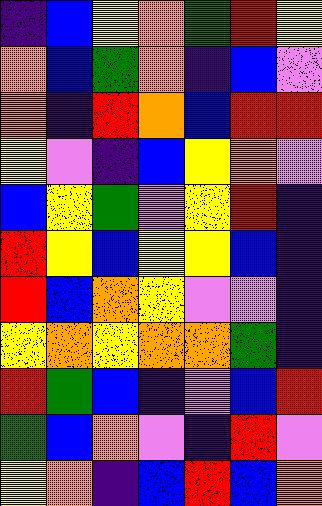[["indigo", "blue", "yellow", "orange", "green", "red", "yellow"], ["orange", "blue", "green", "orange", "indigo", "blue", "violet"], ["orange", "indigo", "red", "orange", "blue", "red", "red"], ["yellow", "violet", "indigo", "blue", "yellow", "orange", "violet"], ["blue", "yellow", "green", "violet", "yellow", "red", "indigo"], ["red", "yellow", "blue", "yellow", "yellow", "blue", "indigo"], ["red", "blue", "orange", "yellow", "violet", "violet", "indigo"], ["yellow", "orange", "yellow", "orange", "orange", "green", "indigo"], ["red", "green", "blue", "indigo", "violet", "blue", "red"], ["green", "blue", "orange", "violet", "indigo", "red", "violet"], ["yellow", "orange", "indigo", "blue", "red", "blue", "orange"]]